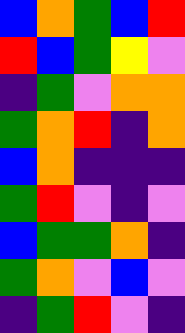[["blue", "orange", "green", "blue", "red"], ["red", "blue", "green", "yellow", "violet"], ["indigo", "green", "violet", "orange", "orange"], ["green", "orange", "red", "indigo", "orange"], ["blue", "orange", "indigo", "indigo", "indigo"], ["green", "red", "violet", "indigo", "violet"], ["blue", "green", "green", "orange", "indigo"], ["green", "orange", "violet", "blue", "violet"], ["indigo", "green", "red", "violet", "indigo"]]